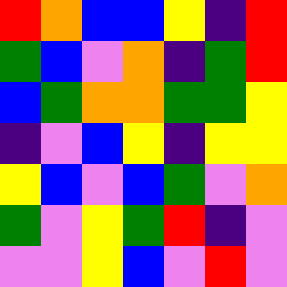[["red", "orange", "blue", "blue", "yellow", "indigo", "red"], ["green", "blue", "violet", "orange", "indigo", "green", "red"], ["blue", "green", "orange", "orange", "green", "green", "yellow"], ["indigo", "violet", "blue", "yellow", "indigo", "yellow", "yellow"], ["yellow", "blue", "violet", "blue", "green", "violet", "orange"], ["green", "violet", "yellow", "green", "red", "indigo", "violet"], ["violet", "violet", "yellow", "blue", "violet", "red", "violet"]]